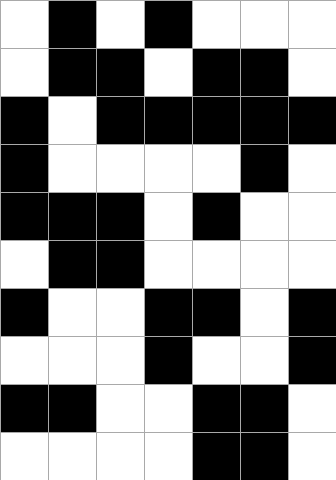[["white", "black", "white", "black", "white", "white", "white"], ["white", "black", "black", "white", "black", "black", "white"], ["black", "white", "black", "black", "black", "black", "black"], ["black", "white", "white", "white", "white", "black", "white"], ["black", "black", "black", "white", "black", "white", "white"], ["white", "black", "black", "white", "white", "white", "white"], ["black", "white", "white", "black", "black", "white", "black"], ["white", "white", "white", "black", "white", "white", "black"], ["black", "black", "white", "white", "black", "black", "white"], ["white", "white", "white", "white", "black", "black", "white"]]